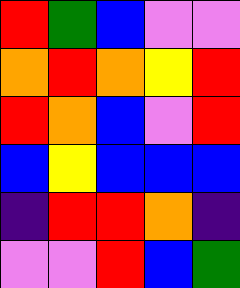[["red", "green", "blue", "violet", "violet"], ["orange", "red", "orange", "yellow", "red"], ["red", "orange", "blue", "violet", "red"], ["blue", "yellow", "blue", "blue", "blue"], ["indigo", "red", "red", "orange", "indigo"], ["violet", "violet", "red", "blue", "green"]]